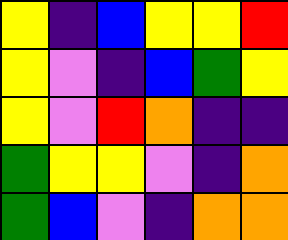[["yellow", "indigo", "blue", "yellow", "yellow", "red"], ["yellow", "violet", "indigo", "blue", "green", "yellow"], ["yellow", "violet", "red", "orange", "indigo", "indigo"], ["green", "yellow", "yellow", "violet", "indigo", "orange"], ["green", "blue", "violet", "indigo", "orange", "orange"]]